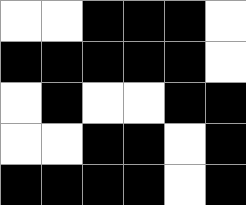[["white", "white", "black", "black", "black", "white"], ["black", "black", "black", "black", "black", "white"], ["white", "black", "white", "white", "black", "black"], ["white", "white", "black", "black", "white", "black"], ["black", "black", "black", "black", "white", "black"]]